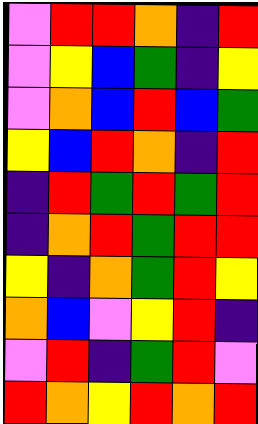[["violet", "red", "red", "orange", "indigo", "red"], ["violet", "yellow", "blue", "green", "indigo", "yellow"], ["violet", "orange", "blue", "red", "blue", "green"], ["yellow", "blue", "red", "orange", "indigo", "red"], ["indigo", "red", "green", "red", "green", "red"], ["indigo", "orange", "red", "green", "red", "red"], ["yellow", "indigo", "orange", "green", "red", "yellow"], ["orange", "blue", "violet", "yellow", "red", "indigo"], ["violet", "red", "indigo", "green", "red", "violet"], ["red", "orange", "yellow", "red", "orange", "red"]]